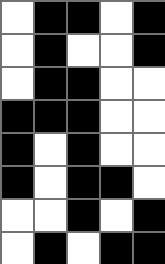[["white", "black", "black", "white", "black"], ["white", "black", "white", "white", "black"], ["white", "black", "black", "white", "white"], ["black", "black", "black", "white", "white"], ["black", "white", "black", "white", "white"], ["black", "white", "black", "black", "white"], ["white", "white", "black", "white", "black"], ["white", "black", "white", "black", "black"]]